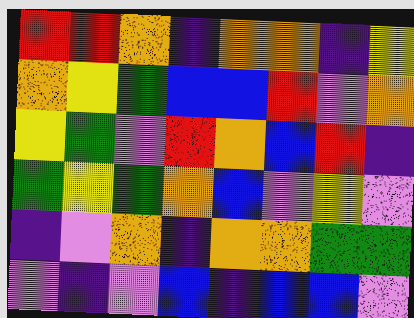[["red", "red", "orange", "indigo", "orange", "orange", "indigo", "yellow"], ["orange", "yellow", "green", "blue", "blue", "red", "violet", "orange"], ["yellow", "green", "violet", "red", "orange", "blue", "red", "indigo"], ["green", "yellow", "green", "orange", "blue", "violet", "yellow", "violet"], ["indigo", "violet", "orange", "indigo", "orange", "orange", "green", "green"], ["violet", "indigo", "violet", "blue", "indigo", "blue", "blue", "violet"]]